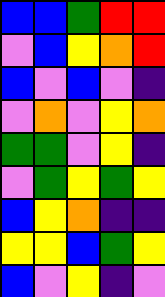[["blue", "blue", "green", "red", "red"], ["violet", "blue", "yellow", "orange", "red"], ["blue", "violet", "blue", "violet", "indigo"], ["violet", "orange", "violet", "yellow", "orange"], ["green", "green", "violet", "yellow", "indigo"], ["violet", "green", "yellow", "green", "yellow"], ["blue", "yellow", "orange", "indigo", "indigo"], ["yellow", "yellow", "blue", "green", "yellow"], ["blue", "violet", "yellow", "indigo", "violet"]]